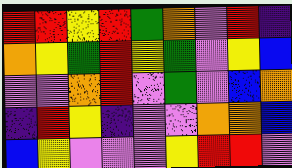[["red", "red", "yellow", "red", "green", "orange", "violet", "red", "indigo"], ["orange", "yellow", "green", "red", "yellow", "green", "violet", "yellow", "blue"], ["violet", "violet", "orange", "red", "violet", "green", "violet", "blue", "orange"], ["indigo", "red", "yellow", "indigo", "violet", "violet", "orange", "orange", "blue"], ["blue", "yellow", "violet", "violet", "violet", "yellow", "red", "red", "violet"]]